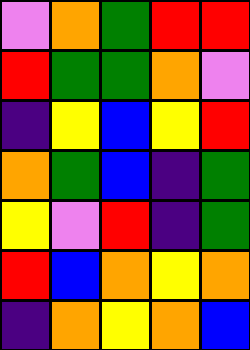[["violet", "orange", "green", "red", "red"], ["red", "green", "green", "orange", "violet"], ["indigo", "yellow", "blue", "yellow", "red"], ["orange", "green", "blue", "indigo", "green"], ["yellow", "violet", "red", "indigo", "green"], ["red", "blue", "orange", "yellow", "orange"], ["indigo", "orange", "yellow", "orange", "blue"]]